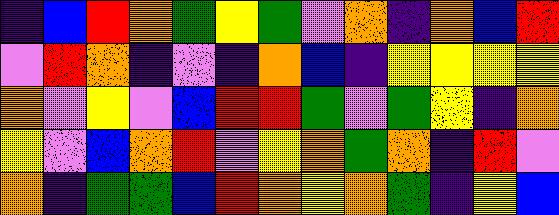[["indigo", "blue", "red", "orange", "green", "yellow", "green", "violet", "orange", "indigo", "orange", "blue", "red"], ["violet", "red", "orange", "indigo", "violet", "indigo", "orange", "blue", "indigo", "yellow", "yellow", "yellow", "yellow"], ["orange", "violet", "yellow", "violet", "blue", "red", "red", "green", "violet", "green", "yellow", "indigo", "orange"], ["yellow", "violet", "blue", "orange", "red", "violet", "yellow", "orange", "green", "orange", "indigo", "red", "violet"], ["orange", "indigo", "green", "green", "blue", "red", "orange", "yellow", "orange", "green", "indigo", "yellow", "blue"]]